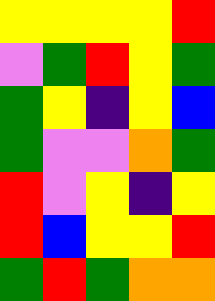[["yellow", "yellow", "yellow", "yellow", "red"], ["violet", "green", "red", "yellow", "green"], ["green", "yellow", "indigo", "yellow", "blue"], ["green", "violet", "violet", "orange", "green"], ["red", "violet", "yellow", "indigo", "yellow"], ["red", "blue", "yellow", "yellow", "red"], ["green", "red", "green", "orange", "orange"]]